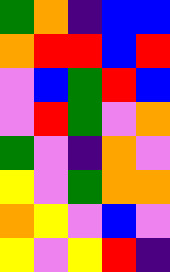[["green", "orange", "indigo", "blue", "blue"], ["orange", "red", "red", "blue", "red"], ["violet", "blue", "green", "red", "blue"], ["violet", "red", "green", "violet", "orange"], ["green", "violet", "indigo", "orange", "violet"], ["yellow", "violet", "green", "orange", "orange"], ["orange", "yellow", "violet", "blue", "violet"], ["yellow", "violet", "yellow", "red", "indigo"]]